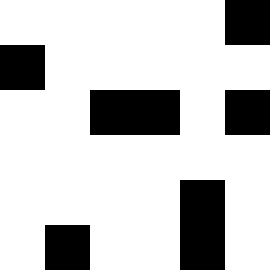[["white", "white", "white", "white", "white", "black"], ["black", "white", "white", "white", "white", "white"], ["white", "white", "black", "black", "white", "black"], ["white", "white", "white", "white", "white", "white"], ["white", "white", "white", "white", "black", "white"], ["white", "black", "white", "white", "black", "white"]]